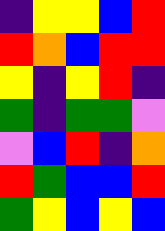[["indigo", "yellow", "yellow", "blue", "red"], ["red", "orange", "blue", "red", "red"], ["yellow", "indigo", "yellow", "red", "indigo"], ["green", "indigo", "green", "green", "violet"], ["violet", "blue", "red", "indigo", "orange"], ["red", "green", "blue", "blue", "red"], ["green", "yellow", "blue", "yellow", "blue"]]